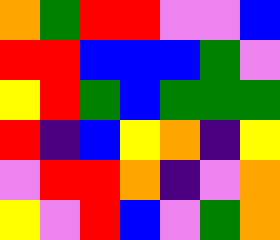[["orange", "green", "red", "red", "violet", "violet", "blue"], ["red", "red", "blue", "blue", "blue", "green", "violet"], ["yellow", "red", "green", "blue", "green", "green", "green"], ["red", "indigo", "blue", "yellow", "orange", "indigo", "yellow"], ["violet", "red", "red", "orange", "indigo", "violet", "orange"], ["yellow", "violet", "red", "blue", "violet", "green", "orange"]]